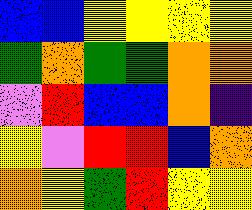[["blue", "blue", "yellow", "yellow", "yellow", "yellow"], ["green", "orange", "green", "green", "orange", "orange"], ["violet", "red", "blue", "blue", "orange", "indigo"], ["yellow", "violet", "red", "red", "blue", "orange"], ["orange", "yellow", "green", "red", "yellow", "yellow"]]